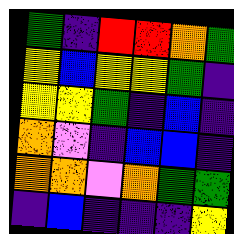[["green", "indigo", "red", "red", "orange", "green"], ["yellow", "blue", "yellow", "yellow", "green", "indigo"], ["yellow", "yellow", "green", "indigo", "blue", "indigo"], ["orange", "violet", "indigo", "blue", "blue", "indigo"], ["orange", "orange", "violet", "orange", "green", "green"], ["indigo", "blue", "indigo", "indigo", "indigo", "yellow"]]